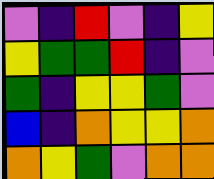[["violet", "indigo", "red", "violet", "indigo", "yellow"], ["yellow", "green", "green", "red", "indigo", "violet"], ["green", "indigo", "yellow", "yellow", "green", "violet"], ["blue", "indigo", "orange", "yellow", "yellow", "orange"], ["orange", "yellow", "green", "violet", "orange", "orange"]]